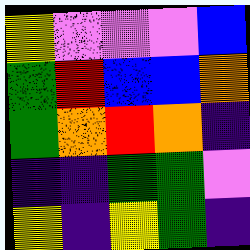[["yellow", "violet", "violet", "violet", "blue"], ["green", "red", "blue", "blue", "orange"], ["green", "orange", "red", "orange", "indigo"], ["indigo", "indigo", "green", "green", "violet"], ["yellow", "indigo", "yellow", "green", "indigo"]]